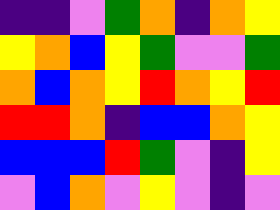[["indigo", "indigo", "violet", "green", "orange", "indigo", "orange", "yellow"], ["yellow", "orange", "blue", "yellow", "green", "violet", "violet", "green"], ["orange", "blue", "orange", "yellow", "red", "orange", "yellow", "red"], ["red", "red", "orange", "indigo", "blue", "blue", "orange", "yellow"], ["blue", "blue", "blue", "red", "green", "violet", "indigo", "yellow"], ["violet", "blue", "orange", "violet", "yellow", "violet", "indigo", "violet"]]